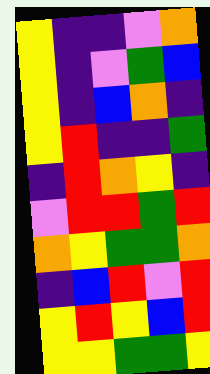[["yellow", "indigo", "indigo", "violet", "orange"], ["yellow", "indigo", "violet", "green", "blue"], ["yellow", "indigo", "blue", "orange", "indigo"], ["yellow", "red", "indigo", "indigo", "green"], ["indigo", "red", "orange", "yellow", "indigo"], ["violet", "red", "red", "green", "red"], ["orange", "yellow", "green", "green", "orange"], ["indigo", "blue", "red", "violet", "red"], ["yellow", "red", "yellow", "blue", "red"], ["yellow", "yellow", "green", "green", "yellow"]]